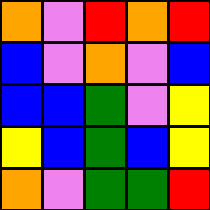[["orange", "violet", "red", "orange", "red"], ["blue", "violet", "orange", "violet", "blue"], ["blue", "blue", "green", "violet", "yellow"], ["yellow", "blue", "green", "blue", "yellow"], ["orange", "violet", "green", "green", "red"]]